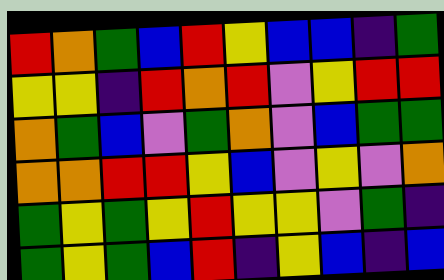[["red", "orange", "green", "blue", "red", "yellow", "blue", "blue", "indigo", "green"], ["yellow", "yellow", "indigo", "red", "orange", "red", "violet", "yellow", "red", "red"], ["orange", "green", "blue", "violet", "green", "orange", "violet", "blue", "green", "green"], ["orange", "orange", "red", "red", "yellow", "blue", "violet", "yellow", "violet", "orange"], ["green", "yellow", "green", "yellow", "red", "yellow", "yellow", "violet", "green", "indigo"], ["green", "yellow", "green", "blue", "red", "indigo", "yellow", "blue", "indigo", "blue"]]